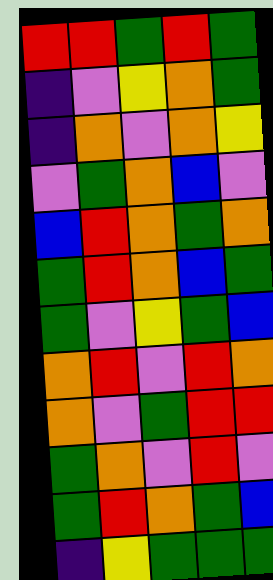[["red", "red", "green", "red", "green"], ["indigo", "violet", "yellow", "orange", "green"], ["indigo", "orange", "violet", "orange", "yellow"], ["violet", "green", "orange", "blue", "violet"], ["blue", "red", "orange", "green", "orange"], ["green", "red", "orange", "blue", "green"], ["green", "violet", "yellow", "green", "blue"], ["orange", "red", "violet", "red", "orange"], ["orange", "violet", "green", "red", "red"], ["green", "orange", "violet", "red", "violet"], ["green", "red", "orange", "green", "blue"], ["indigo", "yellow", "green", "green", "green"]]